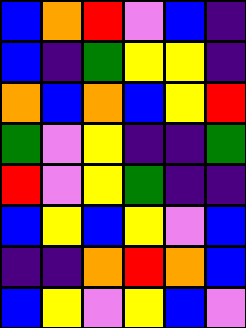[["blue", "orange", "red", "violet", "blue", "indigo"], ["blue", "indigo", "green", "yellow", "yellow", "indigo"], ["orange", "blue", "orange", "blue", "yellow", "red"], ["green", "violet", "yellow", "indigo", "indigo", "green"], ["red", "violet", "yellow", "green", "indigo", "indigo"], ["blue", "yellow", "blue", "yellow", "violet", "blue"], ["indigo", "indigo", "orange", "red", "orange", "blue"], ["blue", "yellow", "violet", "yellow", "blue", "violet"]]